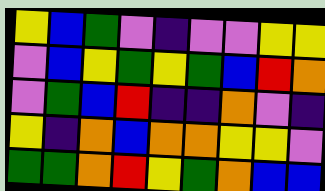[["yellow", "blue", "green", "violet", "indigo", "violet", "violet", "yellow", "yellow"], ["violet", "blue", "yellow", "green", "yellow", "green", "blue", "red", "orange"], ["violet", "green", "blue", "red", "indigo", "indigo", "orange", "violet", "indigo"], ["yellow", "indigo", "orange", "blue", "orange", "orange", "yellow", "yellow", "violet"], ["green", "green", "orange", "red", "yellow", "green", "orange", "blue", "blue"]]